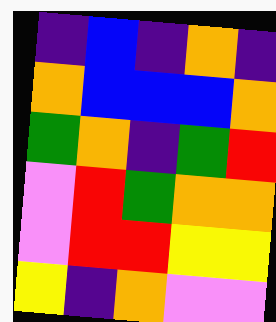[["indigo", "blue", "indigo", "orange", "indigo"], ["orange", "blue", "blue", "blue", "orange"], ["green", "orange", "indigo", "green", "red"], ["violet", "red", "green", "orange", "orange"], ["violet", "red", "red", "yellow", "yellow"], ["yellow", "indigo", "orange", "violet", "violet"]]